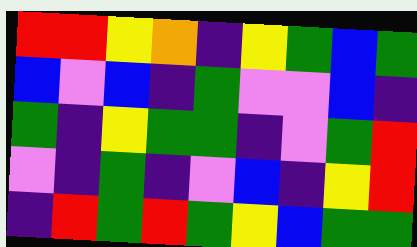[["red", "red", "yellow", "orange", "indigo", "yellow", "green", "blue", "green"], ["blue", "violet", "blue", "indigo", "green", "violet", "violet", "blue", "indigo"], ["green", "indigo", "yellow", "green", "green", "indigo", "violet", "green", "red"], ["violet", "indigo", "green", "indigo", "violet", "blue", "indigo", "yellow", "red"], ["indigo", "red", "green", "red", "green", "yellow", "blue", "green", "green"]]